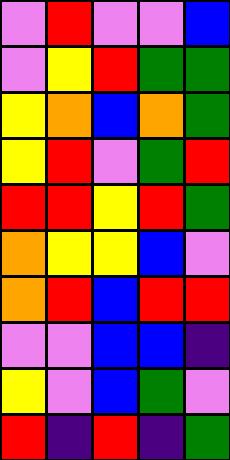[["violet", "red", "violet", "violet", "blue"], ["violet", "yellow", "red", "green", "green"], ["yellow", "orange", "blue", "orange", "green"], ["yellow", "red", "violet", "green", "red"], ["red", "red", "yellow", "red", "green"], ["orange", "yellow", "yellow", "blue", "violet"], ["orange", "red", "blue", "red", "red"], ["violet", "violet", "blue", "blue", "indigo"], ["yellow", "violet", "blue", "green", "violet"], ["red", "indigo", "red", "indigo", "green"]]